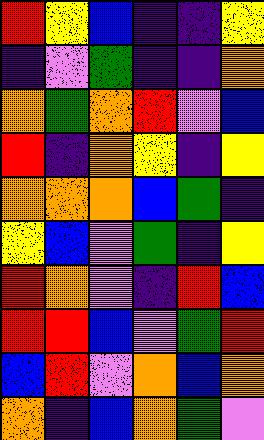[["red", "yellow", "blue", "indigo", "indigo", "yellow"], ["indigo", "violet", "green", "indigo", "indigo", "orange"], ["orange", "green", "orange", "red", "violet", "blue"], ["red", "indigo", "orange", "yellow", "indigo", "yellow"], ["orange", "orange", "orange", "blue", "green", "indigo"], ["yellow", "blue", "violet", "green", "indigo", "yellow"], ["red", "orange", "violet", "indigo", "red", "blue"], ["red", "red", "blue", "violet", "green", "red"], ["blue", "red", "violet", "orange", "blue", "orange"], ["orange", "indigo", "blue", "orange", "green", "violet"]]